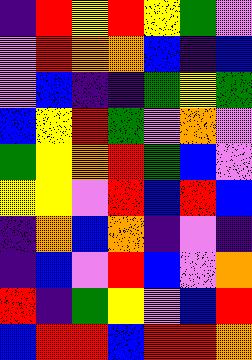[["indigo", "red", "yellow", "red", "yellow", "green", "violet"], ["violet", "red", "orange", "orange", "blue", "indigo", "blue"], ["violet", "blue", "indigo", "indigo", "green", "yellow", "green"], ["blue", "yellow", "red", "green", "violet", "orange", "violet"], ["green", "yellow", "orange", "red", "green", "blue", "violet"], ["yellow", "yellow", "violet", "red", "blue", "red", "blue"], ["indigo", "orange", "blue", "orange", "indigo", "violet", "indigo"], ["indigo", "blue", "violet", "red", "blue", "violet", "orange"], ["red", "indigo", "green", "yellow", "violet", "blue", "red"], ["blue", "red", "red", "blue", "red", "red", "orange"]]